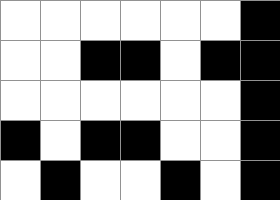[["white", "white", "white", "white", "white", "white", "black"], ["white", "white", "black", "black", "white", "black", "black"], ["white", "white", "white", "white", "white", "white", "black"], ["black", "white", "black", "black", "white", "white", "black"], ["white", "black", "white", "white", "black", "white", "black"]]